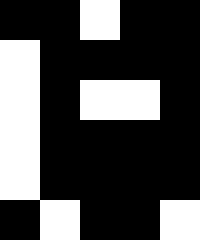[["black", "black", "white", "black", "black"], ["white", "black", "black", "black", "black"], ["white", "black", "white", "white", "black"], ["white", "black", "black", "black", "black"], ["white", "black", "black", "black", "black"], ["black", "white", "black", "black", "white"]]